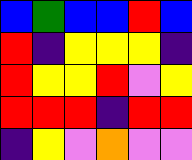[["blue", "green", "blue", "blue", "red", "blue"], ["red", "indigo", "yellow", "yellow", "yellow", "indigo"], ["red", "yellow", "yellow", "red", "violet", "yellow"], ["red", "red", "red", "indigo", "red", "red"], ["indigo", "yellow", "violet", "orange", "violet", "violet"]]